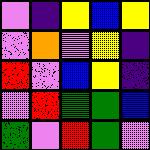[["violet", "indigo", "yellow", "blue", "yellow"], ["violet", "orange", "violet", "yellow", "indigo"], ["red", "violet", "blue", "yellow", "indigo"], ["violet", "red", "green", "green", "blue"], ["green", "violet", "red", "green", "violet"]]